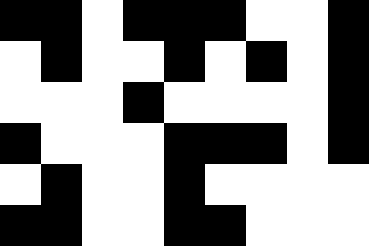[["black", "black", "white", "black", "black", "black", "white", "white", "black"], ["white", "black", "white", "white", "black", "white", "black", "white", "black"], ["white", "white", "white", "black", "white", "white", "white", "white", "black"], ["black", "white", "white", "white", "black", "black", "black", "white", "black"], ["white", "black", "white", "white", "black", "white", "white", "white", "white"], ["black", "black", "white", "white", "black", "black", "white", "white", "white"]]